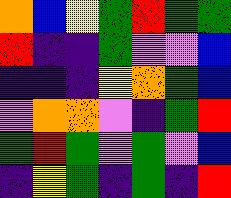[["orange", "blue", "yellow", "green", "red", "green", "green"], ["red", "indigo", "indigo", "green", "violet", "violet", "blue"], ["indigo", "indigo", "indigo", "yellow", "orange", "green", "blue"], ["violet", "orange", "orange", "violet", "indigo", "green", "red"], ["green", "red", "green", "violet", "green", "violet", "blue"], ["indigo", "yellow", "green", "indigo", "green", "indigo", "red"]]